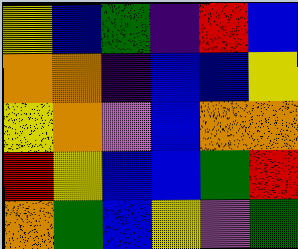[["yellow", "blue", "green", "indigo", "red", "blue"], ["orange", "orange", "indigo", "blue", "blue", "yellow"], ["yellow", "orange", "violet", "blue", "orange", "orange"], ["red", "yellow", "blue", "blue", "green", "red"], ["orange", "green", "blue", "yellow", "violet", "green"]]